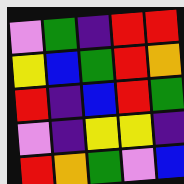[["violet", "green", "indigo", "red", "red"], ["yellow", "blue", "green", "red", "orange"], ["red", "indigo", "blue", "red", "green"], ["violet", "indigo", "yellow", "yellow", "indigo"], ["red", "orange", "green", "violet", "blue"]]